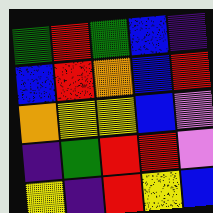[["green", "red", "green", "blue", "indigo"], ["blue", "red", "orange", "blue", "red"], ["orange", "yellow", "yellow", "blue", "violet"], ["indigo", "green", "red", "red", "violet"], ["yellow", "indigo", "red", "yellow", "blue"]]